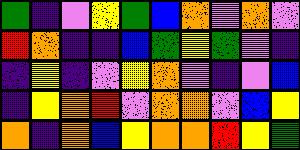[["green", "indigo", "violet", "yellow", "green", "blue", "orange", "violet", "orange", "violet"], ["red", "orange", "indigo", "indigo", "blue", "green", "yellow", "green", "violet", "indigo"], ["indigo", "yellow", "indigo", "violet", "yellow", "orange", "violet", "indigo", "violet", "blue"], ["indigo", "yellow", "orange", "red", "violet", "orange", "orange", "violet", "blue", "yellow"], ["orange", "indigo", "orange", "blue", "yellow", "orange", "orange", "red", "yellow", "green"]]